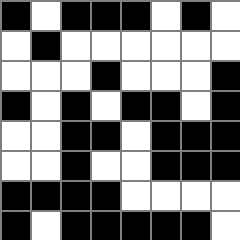[["black", "white", "black", "black", "black", "white", "black", "white"], ["white", "black", "white", "white", "white", "white", "white", "white"], ["white", "white", "white", "black", "white", "white", "white", "black"], ["black", "white", "black", "white", "black", "black", "white", "black"], ["white", "white", "black", "black", "white", "black", "black", "black"], ["white", "white", "black", "white", "white", "black", "black", "black"], ["black", "black", "black", "black", "white", "white", "white", "white"], ["black", "white", "black", "black", "black", "black", "black", "white"]]